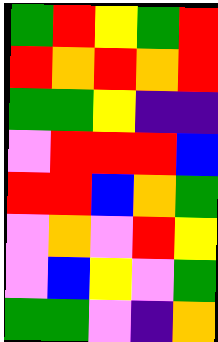[["green", "red", "yellow", "green", "red"], ["red", "orange", "red", "orange", "red"], ["green", "green", "yellow", "indigo", "indigo"], ["violet", "red", "red", "red", "blue"], ["red", "red", "blue", "orange", "green"], ["violet", "orange", "violet", "red", "yellow"], ["violet", "blue", "yellow", "violet", "green"], ["green", "green", "violet", "indigo", "orange"]]